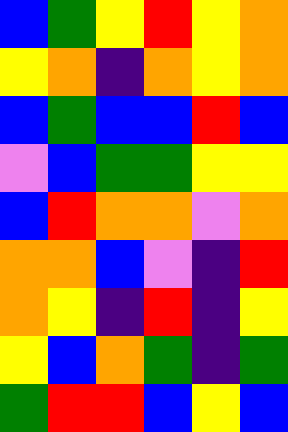[["blue", "green", "yellow", "red", "yellow", "orange"], ["yellow", "orange", "indigo", "orange", "yellow", "orange"], ["blue", "green", "blue", "blue", "red", "blue"], ["violet", "blue", "green", "green", "yellow", "yellow"], ["blue", "red", "orange", "orange", "violet", "orange"], ["orange", "orange", "blue", "violet", "indigo", "red"], ["orange", "yellow", "indigo", "red", "indigo", "yellow"], ["yellow", "blue", "orange", "green", "indigo", "green"], ["green", "red", "red", "blue", "yellow", "blue"]]